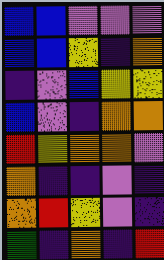[["blue", "blue", "violet", "violet", "violet"], ["blue", "blue", "yellow", "indigo", "orange"], ["indigo", "violet", "blue", "yellow", "yellow"], ["blue", "violet", "indigo", "orange", "orange"], ["red", "yellow", "orange", "orange", "violet"], ["orange", "indigo", "indigo", "violet", "indigo"], ["orange", "red", "yellow", "violet", "indigo"], ["green", "indigo", "orange", "indigo", "red"]]